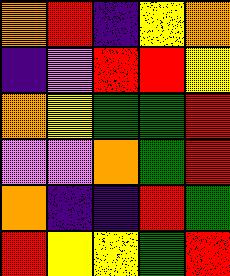[["orange", "red", "indigo", "yellow", "orange"], ["indigo", "violet", "red", "red", "yellow"], ["orange", "yellow", "green", "green", "red"], ["violet", "violet", "orange", "green", "red"], ["orange", "indigo", "indigo", "red", "green"], ["red", "yellow", "yellow", "green", "red"]]